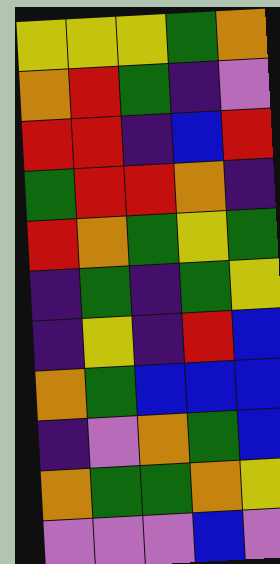[["yellow", "yellow", "yellow", "green", "orange"], ["orange", "red", "green", "indigo", "violet"], ["red", "red", "indigo", "blue", "red"], ["green", "red", "red", "orange", "indigo"], ["red", "orange", "green", "yellow", "green"], ["indigo", "green", "indigo", "green", "yellow"], ["indigo", "yellow", "indigo", "red", "blue"], ["orange", "green", "blue", "blue", "blue"], ["indigo", "violet", "orange", "green", "blue"], ["orange", "green", "green", "orange", "yellow"], ["violet", "violet", "violet", "blue", "violet"]]